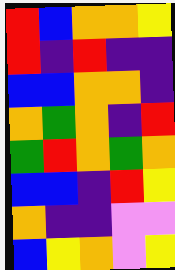[["red", "blue", "orange", "orange", "yellow"], ["red", "indigo", "red", "indigo", "indigo"], ["blue", "blue", "orange", "orange", "indigo"], ["orange", "green", "orange", "indigo", "red"], ["green", "red", "orange", "green", "orange"], ["blue", "blue", "indigo", "red", "yellow"], ["orange", "indigo", "indigo", "violet", "violet"], ["blue", "yellow", "orange", "violet", "yellow"]]